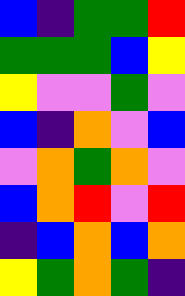[["blue", "indigo", "green", "green", "red"], ["green", "green", "green", "blue", "yellow"], ["yellow", "violet", "violet", "green", "violet"], ["blue", "indigo", "orange", "violet", "blue"], ["violet", "orange", "green", "orange", "violet"], ["blue", "orange", "red", "violet", "red"], ["indigo", "blue", "orange", "blue", "orange"], ["yellow", "green", "orange", "green", "indigo"]]